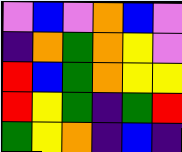[["violet", "blue", "violet", "orange", "blue", "violet"], ["indigo", "orange", "green", "orange", "yellow", "violet"], ["red", "blue", "green", "orange", "yellow", "yellow"], ["red", "yellow", "green", "indigo", "green", "red"], ["green", "yellow", "orange", "indigo", "blue", "indigo"]]